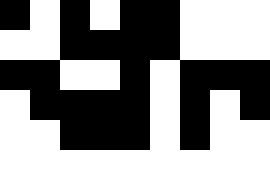[["black", "white", "black", "white", "black", "black", "white", "white", "white"], ["white", "white", "black", "black", "black", "black", "white", "white", "white"], ["black", "black", "white", "white", "black", "white", "black", "black", "black"], ["white", "black", "black", "black", "black", "white", "black", "white", "black"], ["white", "white", "black", "black", "black", "white", "black", "white", "white"], ["white", "white", "white", "white", "white", "white", "white", "white", "white"]]